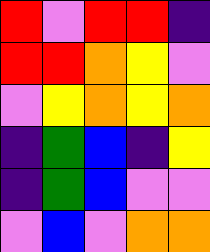[["red", "violet", "red", "red", "indigo"], ["red", "red", "orange", "yellow", "violet"], ["violet", "yellow", "orange", "yellow", "orange"], ["indigo", "green", "blue", "indigo", "yellow"], ["indigo", "green", "blue", "violet", "violet"], ["violet", "blue", "violet", "orange", "orange"]]